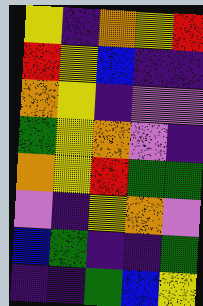[["yellow", "indigo", "orange", "yellow", "red"], ["red", "yellow", "blue", "indigo", "indigo"], ["orange", "yellow", "indigo", "violet", "violet"], ["green", "yellow", "orange", "violet", "indigo"], ["orange", "yellow", "red", "green", "green"], ["violet", "indigo", "yellow", "orange", "violet"], ["blue", "green", "indigo", "indigo", "green"], ["indigo", "indigo", "green", "blue", "yellow"]]